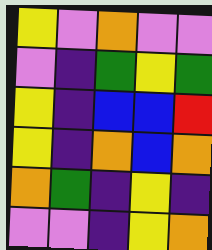[["yellow", "violet", "orange", "violet", "violet"], ["violet", "indigo", "green", "yellow", "green"], ["yellow", "indigo", "blue", "blue", "red"], ["yellow", "indigo", "orange", "blue", "orange"], ["orange", "green", "indigo", "yellow", "indigo"], ["violet", "violet", "indigo", "yellow", "orange"]]